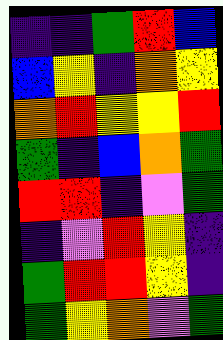[["indigo", "indigo", "green", "red", "blue"], ["blue", "yellow", "indigo", "orange", "yellow"], ["orange", "red", "yellow", "yellow", "red"], ["green", "indigo", "blue", "orange", "green"], ["red", "red", "indigo", "violet", "green"], ["indigo", "violet", "red", "yellow", "indigo"], ["green", "red", "red", "yellow", "indigo"], ["green", "yellow", "orange", "violet", "green"]]